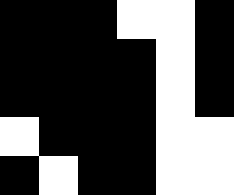[["black", "black", "black", "white", "white", "black"], ["black", "black", "black", "black", "white", "black"], ["black", "black", "black", "black", "white", "black"], ["white", "black", "black", "black", "white", "white"], ["black", "white", "black", "black", "white", "white"]]